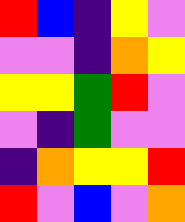[["red", "blue", "indigo", "yellow", "violet"], ["violet", "violet", "indigo", "orange", "yellow"], ["yellow", "yellow", "green", "red", "violet"], ["violet", "indigo", "green", "violet", "violet"], ["indigo", "orange", "yellow", "yellow", "red"], ["red", "violet", "blue", "violet", "orange"]]